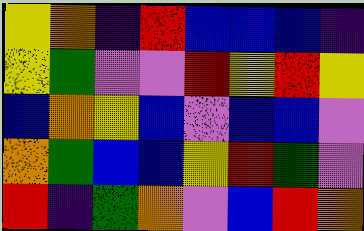[["yellow", "orange", "indigo", "red", "blue", "blue", "blue", "indigo"], ["yellow", "green", "violet", "violet", "red", "yellow", "red", "yellow"], ["blue", "orange", "yellow", "blue", "violet", "blue", "blue", "violet"], ["orange", "green", "blue", "blue", "yellow", "red", "green", "violet"], ["red", "indigo", "green", "orange", "violet", "blue", "red", "orange"]]